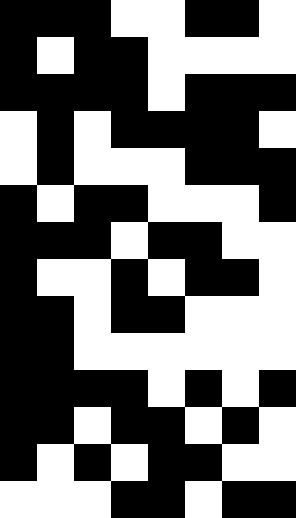[["black", "black", "black", "white", "white", "black", "black", "white"], ["black", "white", "black", "black", "white", "white", "white", "white"], ["black", "black", "black", "black", "white", "black", "black", "black"], ["white", "black", "white", "black", "black", "black", "black", "white"], ["white", "black", "white", "white", "white", "black", "black", "black"], ["black", "white", "black", "black", "white", "white", "white", "black"], ["black", "black", "black", "white", "black", "black", "white", "white"], ["black", "white", "white", "black", "white", "black", "black", "white"], ["black", "black", "white", "black", "black", "white", "white", "white"], ["black", "black", "white", "white", "white", "white", "white", "white"], ["black", "black", "black", "black", "white", "black", "white", "black"], ["black", "black", "white", "black", "black", "white", "black", "white"], ["black", "white", "black", "white", "black", "black", "white", "white"], ["white", "white", "white", "black", "black", "white", "black", "black"]]